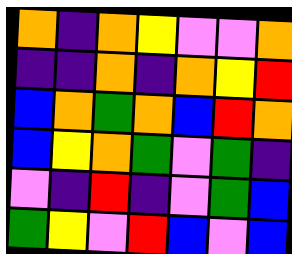[["orange", "indigo", "orange", "yellow", "violet", "violet", "orange"], ["indigo", "indigo", "orange", "indigo", "orange", "yellow", "red"], ["blue", "orange", "green", "orange", "blue", "red", "orange"], ["blue", "yellow", "orange", "green", "violet", "green", "indigo"], ["violet", "indigo", "red", "indigo", "violet", "green", "blue"], ["green", "yellow", "violet", "red", "blue", "violet", "blue"]]